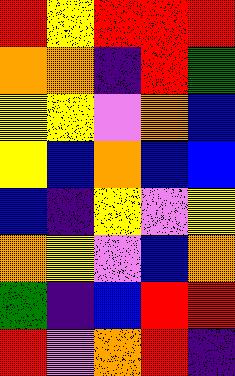[["red", "yellow", "red", "red", "red"], ["orange", "orange", "indigo", "red", "green"], ["yellow", "yellow", "violet", "orange", "blue"], ["yellow", "blue", "orange", "blue", "blue"], ["blue", "indigo", "yellow", "violet", "yellow"], ["orange", "yellow", "violet", "blue", "orange"], ["green", "indigo", "blue", "red", "red"], ["red", "violet", "orange", "red", "indigo"]]